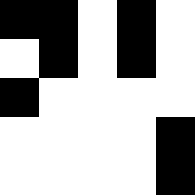[["black", "black", "white", "black", "white"], ["white", "black", "white", "black", "white"], ["black", "white", "white", "white", "white"], ["white", "white", "white", "white", "black"], ["white", "white", "white", "white", "black"]]